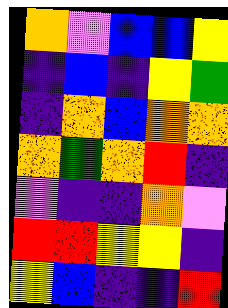[["orange", "violet", "blue", "blue", "yellow"], ["indigo", "blue", "indigo", "yellow", "green"], ["indigo", "orange", "blue", "orange", "orange"], ["orange", "green", "orange", "red", "indigo"], ["violet", "indigo", "indigo", "orange", "violet"], ["red", "red", "yellow", "yellow", "indigo"], ["yellow", "blue", "indigo", "indigo", "red"]]